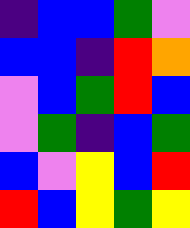[["indigo", "blue", "blue", "green", "violet"], ["blue", "blue", "indigo", "red", "orange"], ["violet", "blue", "green", "red", "blue"], ["violet", "green", "indigo", "blue", "green"], ["blue", "violet", "yellow", "blue", "red"], ["red", "blue", "yellow", "green", "yellow"]]